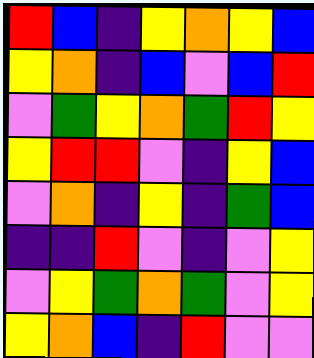[["red", "blue", "indigo", "yellow", "orange", "yellow", "blue"], ["yellow", "orange", "indigo", "blue", "violet", "blue", "red"], ["violet", "green", "yellow", "orange", "green", "red", "yellow"], ["yellow", "red", "red", "violet", "indigo", "yellow", "blue"], ["violet", "orange", "indigo", "yellow", "indigo", "green", "blue"], ["indigo", "indigo", "red", "violet", "indigo", "violet", "yellow"], ["violet", "yellow", "green", "orange", "green", "violet", "yellow"], ["yellow", "orange", "blue", "indigo", "red", "violet", "violet"]]